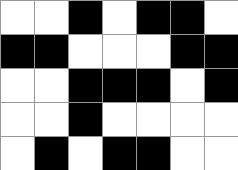[["white", "white", "black", "white", "black", "black", "white"], ["black", "black", "white", "white", "white", "black", "black"], ["white", "white", "black", "black", "black", "white", "black"], ["white", "white", "black", "white", "white", "white", "white"], ["white", "black", "white", "black", "black", "white", "white"]]